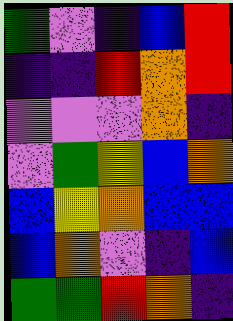[["green", "violet", "indigo", "blue", "red"], ["indigo", "indigo", "red", "orange", "red"], ["violet", "violet", "violet", "orange", "indigo"], ["violet", "green", "yellow", "blue", "orange"], ["blue", "yellow", "orange", "blue", "blue"], ["blue", "orange", "violet", "indigo", "blue"], ["green", "green", "red", "orange", "indigo"]]